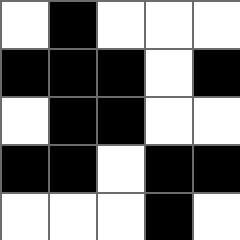[["white", "black", "white", "white", "white"], ["black", "black", "black", "white", "black"], ["white", "black", "black", "white", "white"], ["black", "black", "white", "black", "black"], ["white", "white", "white", "black", "white"]]